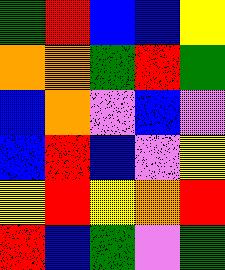[["green", "red", "blue", "blue", "yellow"], ["orange", "orange", "green", "red", "green"], ["blue", "orange", "violet", "blue", "violet"], ["blue", "red", "blue", "violet", "yellow"], ["yellow", "red", "yellow", "orange", "red"], ["red", "blue", "green", "violet", "green"]]